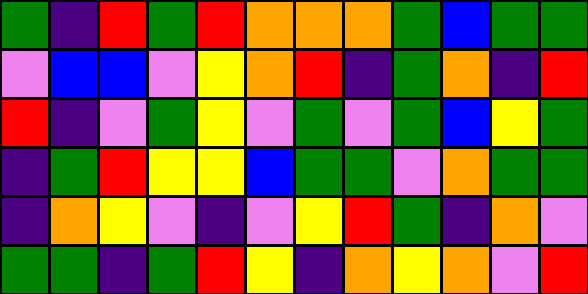[["green", "indigo", "red", "green", "red", "orange", "orange", "orange", "green", "blue", "green", "green"], ["violet", "blue", "blue", "violet", "yellow", "orange", "red", "indigo", "green", "orange", "indigo", "red"], ["red", "indigo", "violet", "green", "yellow", "violet", "green", "violet", "green", "blue", "yellow", "green"], ["indigo", "green", "red", "yellow", "yellow", "blue", "green", "green", "violet", "orange", "green", "green"], ["indigo", "orange", "yellow", "violet", "indigo", "violet", "yellow", "red", "green", "indigo", "orange", "violet"], ["green", "green", "indigo", "green", "red", "yellow", "indigo", "orange", "yellow", "orange", "violet", "red"]]